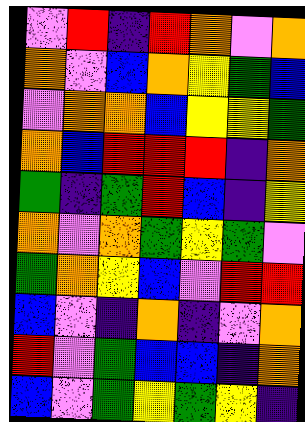[["violet", "red", "indigo", "red", "orange", "violet", "orange"], ["orange", "violet", "blue", "orange", "yellow", "green", "blue"], ["violet", "orange", "orange", "blue", "yellow", "yellow", "green"], ["orange", "blue", "red", "red", "red", "indigo", "orange"], ["green", "indigo", "green", "red", "blue", "indigo", "yellow"], ["orange", "violet", "orange", "green", "yellow", "green", "violet"], ["green", "orange", "yellow", "blue", "violet", "red", "red"], ["blue", "violet", "indigo", "orange", "indigo", "violet", "orange"], ["red", "violet", "green", "blue", "blue", "indigo", "orange"], ["blue", "violet", "green", "yellow", "green", "yellow", "indigo"]]